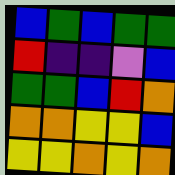[["blue", "green", "blue", "green", "green"], ["red", "indigo", "indigo", "violet", "blue"], ["green", "green", "blue", "red", "orange"], ["orange", "orange", "yellow", "yellow", "blue"], ["yellow", "yellow", "orange", "yellow", "orange"]]